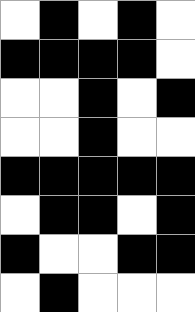[["white", "black", "white", "black", "white"], ["black", "black", "black", "black", "white"], ["white", "white", "black", "white", "black"], ["white", "white", "black", "white", "white"], ["black", "black", "black", "black", "black"], ["white", "black", "black", "white", "black"], ["black", "white", "white", "black", "black"], ["white", "black", "white", "white", "white"]]